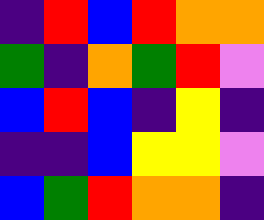[["indigo", "red", "blue", "red", "orange", "orange"], ["green", "indigo", "orange", "green", "red", "violet"], ["blue", "red", "blue", "indigo", "yellow", "indigo"], ["indigo", "indigo", "blue", "yellow", "yellow", "violet"], ["blue", "green", "red", "orange", "orange", "indigo"]]